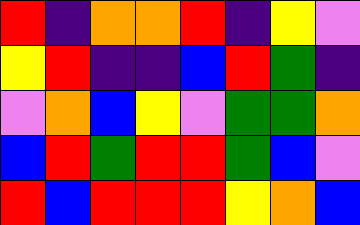[["red", "indigo", "orange", "orange", "red", "indigo", "yellow", "violet"], ["yellow", "red", "indigo", "indigo", "blue", "red", "green", "indigo"], ["violet", "orange", "blue", "yellow", "violet", "green", "green", "orange"], ["blue", "red", "green", "red", "red", "green", "blue", "violet"], ["red", "blue", "red", "red", "red", "yellow", "orange", "blue"]]